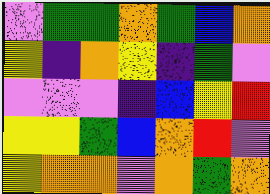[["violet", "green", "green", "orange", "green", "blue", "orange"], ["yellow", "indigo", "orange", "yellow", "indigo", "green", "violet"], ["violet", "violet", "violet", "indigo", "blue", "yellow", "red"], ["yellow", "yellow", "green", "blue", "orange", "red", "violet"], ["yellow", "orange", "orange", "violet", "orange", "green", "orange"]]